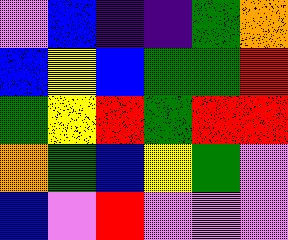[["violet", "blue", "indigo", "indigo", "green", "orange"], ["blue", "yellow", "blue", "green", "green", "red"], ["green", "yellow", "red", "green", "red", "red"], ["orange", "green", "blue", "yellow", "green", "violet"], ["blue", "violet", "red", "violet", "violet", "violet"]]